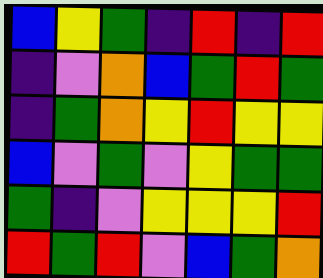[["blue", "yellow", "green", "indigo", "red", "indigo", "red"], ["indigo", "violet", "orange", "blue", "green", "red", "green"], ["indigo", "green", "orange", "yellow", "red", "yellow", "yellow"], ["blue", "violet", "green", "violet", "yellow", "green", "green"], ["green", "indigo", "violet", "yellow", "yellow", "yellow", "red"], ["red", "green", "red", "violet", "blue", "green", "orange"]]